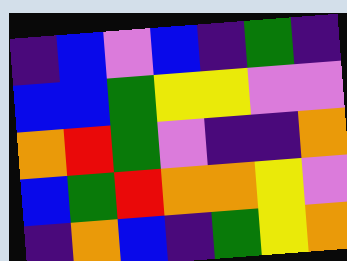[["indigo", "blue", "violet", "blue", "indigo", "green", "indigo"], ["blue", "blue", "green", "yellow", "yellow", "violet", "violet"], ["orange", "red", "green", "violet", "indigo", "indigo", "orange"], ["blue", "green", "red", "orange", "orange", "yellow", "violet"], ["indigo", "orange", "blue", "indigo", "green", "yellow", "orange"]]